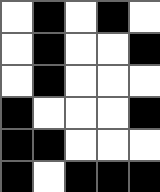[["white", "black", "white", "black", "white"], ["white", "black", "white", "white", "black"], ["white", "black", "white", "white", "white"], ["black", "white", "white", "white", "black"], ["black", "black", "white", "white", "white"], ["black", "white", "black", "black", "black"]]